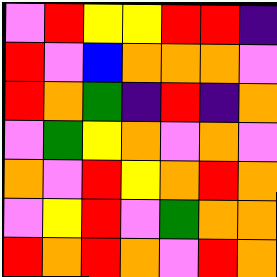[["violet", "red", "yellow", "yellow", "red", "red", "indigo"], ["red", "violet", "blue", "orange", "orange", "orange", "violet"], ["red", "orange", "green", "indigo", "red", "indigo", "orange"], ["violet", "green", "yellow", "orange", "violet", "orange", "violet"], ["orange", "violet", "red", "yellow", "orange", "red", "orange"], ["violet", "yellow", "red", "violet", "green", "orange", "orange"], ["red", "orange", "red", "orange", "violet", "red", "orange"]]